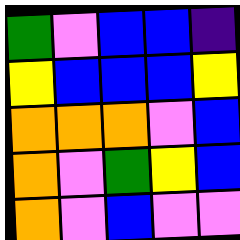[["green", "violet", "blue", "blue", "indigo"], ["yellow", "blue", "blue", "blue", "yellow"], ["orange", "orange", "orange", "violet", "blue"], ["orange", "violet", "green", "yellow", "blue"], ["orange", "violet", "blue", "violet", "violet"]]